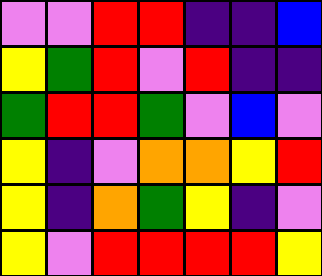[["violet", "violet", "red", "red", "indigo", "indigo", "blue"], ["yellow", "green", "red", "violet", "red", "indigo", "indigo"], ["green", "red", "red", "green", "violet", "blue", "violet"], ["yellow", "indigo", "violet", "orange", "orange", "yellow", "red"], ["yellow", "indigo", "orange", "green", "yellow", "indigo", "violet"], ["yellow", "violet", "red", "red", "red", "red", "yellow"]]